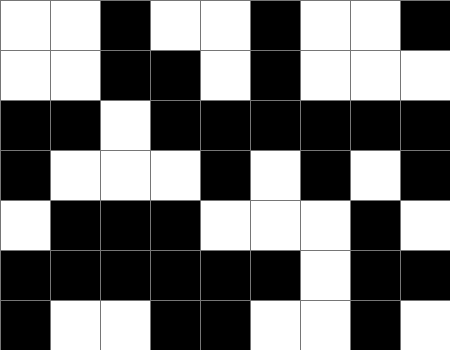[["white", "white", "black", "white", "white", "black", "white", "white", "black"], ["white", "white", "black", "black", "white", "black", "white", "white", "white"], ["black", "black", "white", "black", "black", "black", "black", "black", "black"], ["black", "white", "white", "white", "black", "white", "black", "white", "black"], ["white", "black", "black", "black", "white", "white", "white", "black", "white"], ["black", "black", "black", "black", "black", "black", "white", "black", "black"], ["black", "white", "white", "black", "black", "white", "white", "black", "white"]]